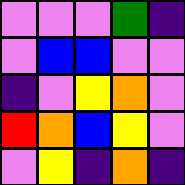[["violet", "violet", "violet", "green", "indigo"], ["violet", "blue", "blue", "violet", "violet"], ["indigo", "violet", "yellow", "orange", "violet"], ["red", "orange", "blue", "yellow", "violet"], ["violet", "yellow", "indigo", "orange", "indigo"]]